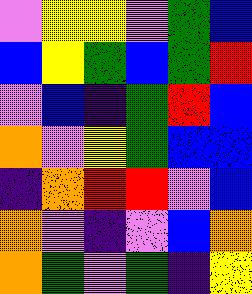[["violet", "yellow", "yellow", "violet", "green", "blue"], ["blue", "yellow", "green", "blue", "green", "red"], ["violet", "blue", "indigo", "green", "red", "blue"], ["orange", "violet", "yellow", "green", "blue", "blue"], ["indigo", "orange", "red", "red", "violet", "blue"], ["orange", "violet", "indigo", "violet", "blue", "orange"], ["orange", "green", "violet", "green", "indigo", "yellow"]]